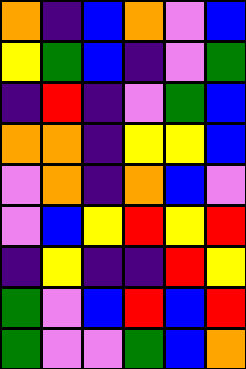[["orange", "indigo", "blue", "orange", "violet", "blue"], ["yellow", "green", "blue", "indigo", "violet", "green"], ["indigo", "red", "indigo", "violet", "green", "blue"], ["orange", "orange", "indigo", "yellow", "yellow", "blue"], ["violet", "orange", "indigo", "orange", "blue", "violet"], ["violet", "blue", "yellow", "red", "yellow", "red"], ["indigo", "yellow", "indigo", "indigo", "red", "yellow"], ["green", "violet", "blue", "red", "blue", "red"], ["green", "violet", "violet", "green", "blue", "orange"]]